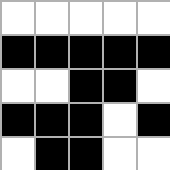[["white", "white", "white", "white", "white"], ["black", "black", "black", "black", "black"], ["white", "white", "black", "black", "white"], ["black", "black", "black", "white", "black"], ["white", "black", "black", "white", "white"]]